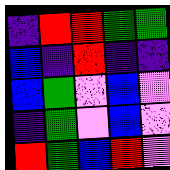[["indigo", "red", "red", "green", "green"], ["blue", "indigo", "red", "indigo", "indigo"], ["blue", "green", "violet", "blue", "violet"], ["indigo", "green", "violet", "blue", "violet"], ["red", "green", "blue", "red", "violet"]]